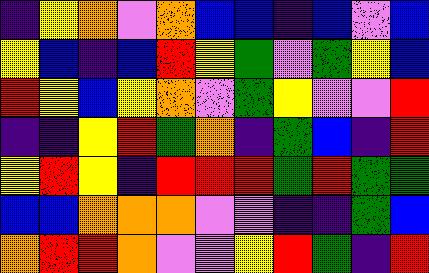[["indigo", "yellow", "orange", "violet", "orange", "blue", "blue", "indigo", "blue", "violet", "blue"], ["yellow", "blue", "indigo", "blue", "red", "yellow", "green", "violet", "green", "yellow", "blue"], ["red", "yellow", "blue", "yellow", "orange", "violet", "green", "yellow", "violet", "violet", "red"], ["indigo", "indigo", "yellow", "red", "green", "orange", "indigo", "green", "blue", "indigo", "red"], ["yellow", "red", "yellow", "indigo", "red", "red", "red", "green", "red", "green", "green"], ["blue", "blue", "orange", "orange", "orange", "violet", "violet", "indigo", "indigo", "green", "blue"], ["orange", "red", "red", "orange", "violet", "violet", "yellow", "red", "green", "indigo", "red"]]